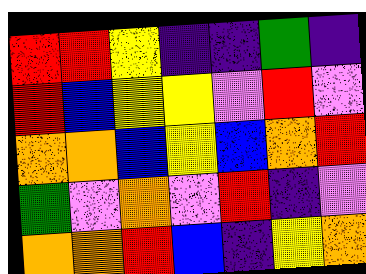[["red", "red", "yellow", "indigo", "indigo", "green", "indigo"], ["red", "blue", "yellow", "yellow", "violet", "red", "violet"], ["orange", "orange", "blue", "yellow", "blue", "orange", "red"], ["green", "violet", "orange", "violet", "red", "indigo", "violet"], ["orange", "orange", "red", "blue", "indigo", "yellow", "orange"]]